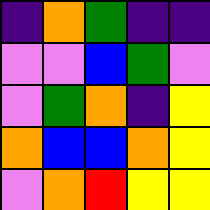[["indigo", "orange", "green", "indigo", "indigo"], ["violet", "violet", "blue", "green", "violet"], ["violet", "green", "orange", "indigo", "yellow"], ["orange", "blue", "blue", "orange", "yellow"], ["violet", "orange", "red", "yellow", "yellow"]]